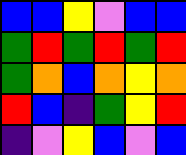[["blue", "blue", "yellow", "violet", "blue", "blue"], ["green", "red", "green", "red", "green", "red"], ["green", "orange", "blue", "orange", "yellow", "orange"], ["red", "blue", "indigo", "green", "yellow", "red"], ["indigo", "violet", "yellow", "blue", "violet", "blue"]]